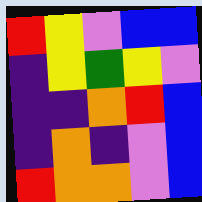[["red", "yellow", "violet", "blue", "blue"], ["indigo", "yellow", "green", "yellow", "violet"], ["indigo", "indigo", "orange", "red", "blue"], ["indigo", "orange", "indigo", "violet", "blue"], ["red", "orange", "orange", "violet", "blue"]]